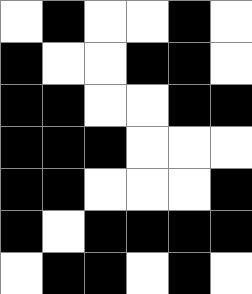[["white", "black", "white", "white", "black", "white"], ["black", "white", "white", "black", "black", "white"], ["black", "black", "white", "white", "black", "black"], ["black", "black", "black", "white", "white", "white"], ["black", "black", "white", "white", "white", "black"], ["black", "white", "black", "black", "black", "black"], ["white", "black", "black", "white", "black", "white"]]